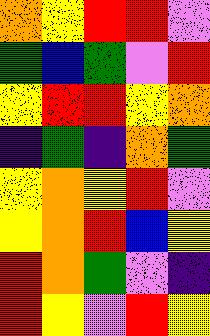[["orange", "yellow", "red", "red", "violet"], ["green", "blue", "green", "violet", "red"], ["yellow", "red", "red", "yellow", "orange"], ["indigo", "green", "indigo", "orange", "green"], ["yellow", "orange", "yellow", "red", "violet"], ["yellow", "orange", "red", "blue", "yellow"], ["red", "orange", "green", "violet", "indigo"], ["red", "yellow", "violet", "red", "yellow"]]